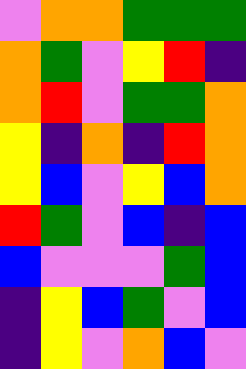[["violet", "orange", "orange", "green", "green", "green"], ["orange", "green", "violet", "yellow", "red", "indigo"], ["orange", "red", "violet", "green", "green", "orange"], ["yellow", "indigo", "orange", "indigo", "red", "orange"], ["yellow", "blue", "violet", "yellow", "blue", "orange"], ["red", "green", "violet", "blue", "indigo", "blue"], ["blue", "violet", "violet", "violet", "green", "blue"], ["indigo", "yellow", "blue", "green", "violet", "blue"], ["indigo", "yellow", "violet", "orange", "blue", "violet"]]